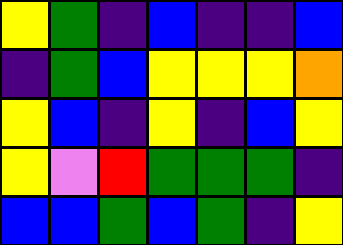[["yellow", "green", "indigo", "blue", "indigo", "indigo", "blue"], ["indigo", "green", "blue", "yellow", "yellow", "yellow", "orange"], ["yellow", "blue", "indigo", "yellow", "indigo", "blue", "yellow"], ["yellow", "violet", "red", "green", "green", "green", "indigo"], ["blue", "blue", "green", "blue", "green", "indigo", "yellow"]]